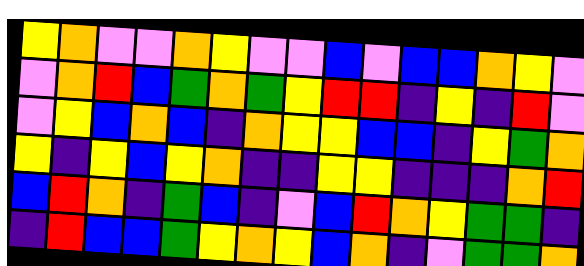[["yellow", "orange", "violet", "violet", "orange", "yellow", "violet", "violet", "blue", "violet", "blue", "blue", "orange", "yellow", "violet"], ["violet", "orange", "red", "blue", "green", "orange", "green", "yellow", "red", "red", "indigo", "yellow", "indigo", "red", "violet"], ["violet", "yellow", "blue", "orange", "blue", "indigo", "orange", "yellow", "yellow", "blue", "blue", "indigo", "yellow", "green", "orange"], ["yellow", "indigo", "yellow", "blue", "yellow", "orange", "indigo", "indigo", "yellow", "yellow", "indigo", "indigo", "indigo", "orange", "red"], ["blue", "red", "orange", "indigo", "green", "blue", "indigo", "violet", "blue", "red", "orange", "yellow", "green", "green", "indigo"], ["indigo", "red", "blue", "blue", "green", "yellow", "orange", "yellow", "blue", "orange", "indigo", "violet", "green", "green", "orange"]]